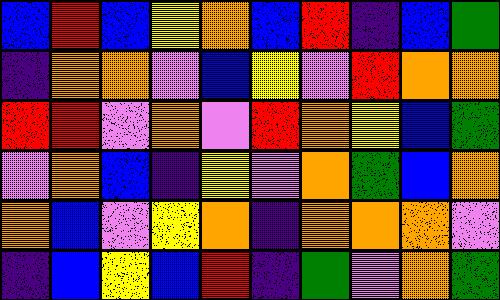[["blue", "red", "blue", "yellow", "orange", "blue", "red", "indigo", "blue", "green"], ["indigo", "orange", "orange", "violet", "blue", "yellow", "violet", "red", "orange", "orange"], ["red", "red", "violet", "orange", "violet", "red", "orange", "yellow", "blue", "green"], ["violet", "orange", "blue", "indigo", "yellow", "violet", "orange", "green", "blue", "orange"], ["orange", "blue", "violet", "yellow", "orange", "indigo", "orange", "orange", "orange", "violet"], ["indigo", "blue", "yellow", "blue", "red", "indigo", "green", "violet", "orange", "green"]]